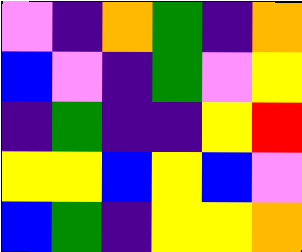[["violet", "indigo", "orange", "green", "indigo", "orange"], ["blue", "violet", "indigo", "green", "violet", "yellow"], ["indigo", "green", "indigo", "indigo", "yellow", "red"], ["yellow", "yellow", "blue", "yellow", "blue", "violet"], ["blue", "green", "indigo", "yellow", "yellow", "orange"]]